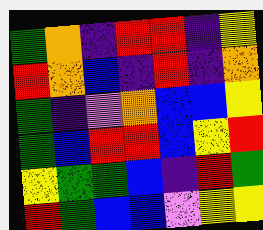[["green", "orange", "indigo", "red", "red", "indigo", "yellow"], ["red", "orange", "blue", "indigo", "red", "indigo", "orange"], ["green", "indigo", "violet", "orange", "blue", "blue", "yellow"], ["green", "blue", "red", "red", "blue", "yellow", "red"], ["yellow", "green", "green", "blue", "indigo", "red", "green"], ["red", "green", "blue", "blue", "violet", "yellow", "yellow"]]